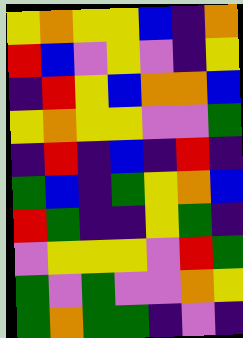[["yellow", "orange", "yellow", "yellow", "blue", "indigo", "orange"], ["red", "blue", "violet", "yellow", "violet", "indigo", "yellow"], ["indigo", "red", "yellow", "blue", "orange", "orange", "blue"], ["yellow", "orange", "yellow", "yellow", "violet", "violet", "green"], ["indigo", "red", "indigo", "blue", "indigo", "red", "indigo"], ["green", "blue", "indigo", "green", "yellow", "orange", "blue"], ["red", "green", "indigo", "indigo", "yellow", "green", "indigo"], ["violet", "yellow", "yellow", "yellow", "violet", "red", "green"], ["green", "violet", "green", "violet", "violet", "orange", "yellow"], ["green", "orange", "green", "green", "indigo", "violet", "indigo"]]